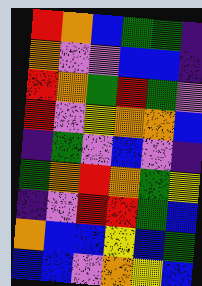[["red", "orange", "blue", "green", "green", "indigo"], ["orange", "violet", "violet", "blue", "blue", "indigo"], ["red", "orange", "green", "red", "green", "violet"], ["red", "violet", "yellow", "orange", "orange", "blue"], ["indigo", "green", "violet", "blue", "violet", "indigo"], ["green", "orange", "red", "orange", "green", "yellow"], ["indigo", "violet", "red", "red", "green", "blue"], ["orange", "blue", "blue", "yellow", "blue", "green"], ["blue", "blue", "violet", "orange", "yellow", "blue"]]